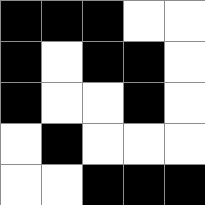[["black", "black", "black", "white", "white"], ["black", "white", "black", "black", "white"], ["black", "white", "white", "black", "white"], ["white", "black", "white", "white", "white"], ["white", "white", "black", "black", "black"]]